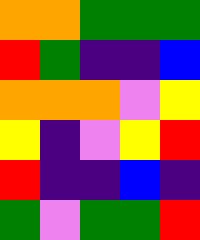[["orange", "orange", "green", "green", "green"], ["red", "green", "indigo", "indigo", "blue"], ["orange", "orange", "orange", "violet", "yellow"], ["yellow", "indigo", "violet", "yellow", "red"], ["red", "indigo", "indigo", "blue", "indigo"], ["green", "violet", "green", "green", "red"]]